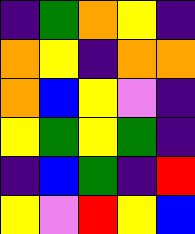[["indigo", "green", "orange", "yellow", "indigo"], ["orange", "yellow", "indigo", "orange", "orange"], ["orange", "blue", "yellow", "violet", "indigo"], ["yellow", "green", "yellow", "green", "indigo"], ["indigo", "blue", "green", "indigo", "red"], ["yellow", "violet", "red", "yellow", "blue"]]